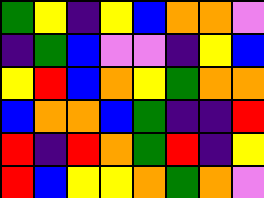[["green", "yellow", "indigo", "yellow", "blue", "orange", "orange", "violet"], ["indigo", "green", "blue", "violet", "violet", "indigo", "yellow", "blue"], ["yellow", "red", "blue", "orange", "yellow", "green", "orange", "orange"], ["blue", "orange", "orange", "blue", "green", "indigo", "indigo", "red"], ["red", "indigo", "red", "orange", "green", "red", "indigo", "yellow"], ["red", "blue", "yellow", "yellow", "orange", "green", "orange", "violet"]]